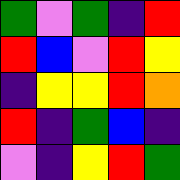[["green", "violet", "green", "indigo", "red"], ["red", "blue", "violet", "red", "yellow"], ["indigo", "yellow", "yellow", "red", "orange"], ["red", "indigo", "green", "blue", "indigo"], ["violet", "indigo", "yellow", "red", "green"]]